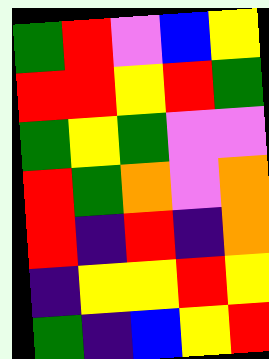[["green", "red", "violet", "blue", "yellow"], ["red", "red", "yellow", "red", "green"], ["green", "yellow", "green", "violet", "violet"], ["red", "green", "orange", "violet", "orange"], ["red", "indigo", "red", "indigo", "orange"], ["indigo", "yellow", "yellow", "red", "yellow"], ["green", "indigo", "blue", "yellow", "red"]]